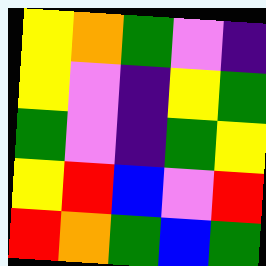[["yellow", "orange", "green", "violet", "indigo"], ["yellow", "violet", "indigo", "yellow", "green"], ["green", "violet", "indigo", "green", "yellow"], ["yellow", "red", "blue", "violet", "red"], ["red", "orange", "green", "blue", "green"]]